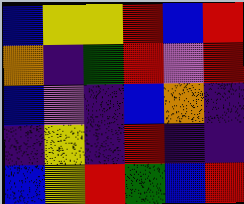[["blue", "yellow", "yellow", "red", "blue", "red"], ["orange", "indigo", "green", "red", "violet", "red"], ["blue", "violet", "indigo", "blue", "orange", "indigo"], ["indigo", "yellow", "indigo", "red", "indigo", "indigo"], ["blue", "yellow", "red", "green", "blue", "red"]]